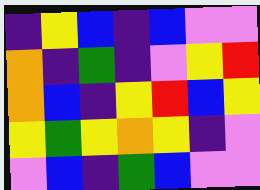[["indigo", "yellow", "blue", "indigo", "blue", "violet", "violet"], ["orange", "indigo", "green", "indigo", "violet", "yellow", "red"], ["orange", "blue", "indigo", "yellow", "red", "blue", "yellow"], ["yellow", "green", "yellow", "orange", "yellow", "indigo", "violet"], ["violet", "blue", "indigo", "green", "blue", "violet", "violet"]]